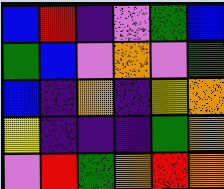[["blue", "red", "indigo", "violet", "green", "blue"], ["green", "blue", "violet", "orange", "violet", "green"], ["blue", "indigo", "orange", "indigo", "yellow", "orange"], ["yellow", "indigo", "indigo", "indigo", "green", "orange"], ["violet", "red", "green", "orange", "red", "orange"]]